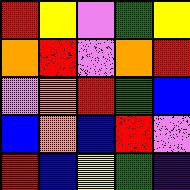[["red", "yellow", "violet", "green", "yellow"], ["orange", "red", "violet", "orange", "red"], ["violet", "orange", "red", "green", "blue"], ["blue", "orange", "blue", "red", "violet"], ["red", "blue", "yellow", "green", "indigo"]]